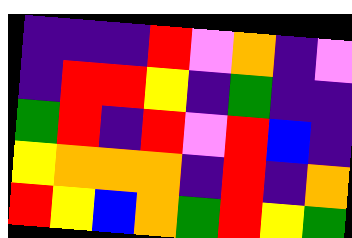[["indigo", "indigo", "indigo", "red", "violet", "orange", "indigo", "violet"], ["indigo", "red", "red", "yellow", "indigo", "green", "indigo", "indigo"], ["green", "red", "indigo", "red", "violet", "red", "blue", "indigo"], ["yellow", "orange", "orange", "orange", "indigo", "red", "indigo", "orange"], ["red", "yellow", "blue", "orange", "green", "red", "yellow", "green"]]